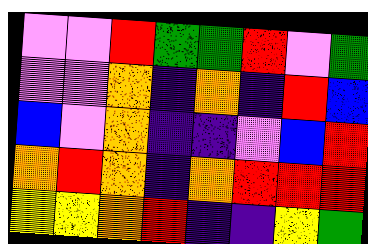[["violet", "violet", "red", "green", "green", "red", "violet", "green"], ["violet", "violet", "orange", "indigo", "orange", "indigo", "red", "blue"], ["blue", "violet", "orange", "indigo", "indigo", "violet", "blue", "red"], ["orange", "red", "orange", "indigo", "orange", "red", "red", "red"], ["yellow", "yellow", "orange", "red", "indigo", "indigo", "yellow", "green"]]